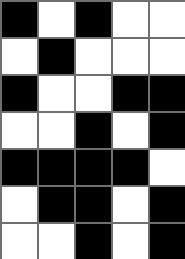[["black", "white", "black", "white", "white"], ["white", "black", "white", "white", "white"], ["black", "white", "white", "black", "black"], ["white", "white", "black", "white", "black"], ["black", "black", "black", "black", "white"], ["white", "black", "black", "white", "black"], ["white", "white", "black", "white", "black"]]